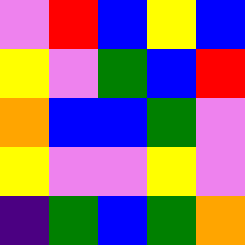[["violet", "red", "blue", "yellow", "blue"], ["yellow", "violet", "green", "blue", "red"], ["orange", "blue", "blue", "green", "violet"], ["yellow", "violet", "violet", "yellow", "violet"], ["indigo", "green", "blue", "green", "orange"]]